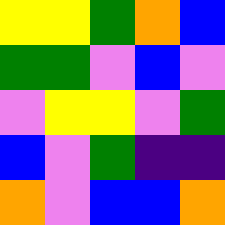[["yellow", "yellow", "green", "orange", "blue"], ["green", "green", "violet", "blue", "violet"], ["violet", "yellow", "yellow", "violet", "green"], ["blue", "violet", "green", "indigo", "indigo"], ["orange", "violet", "blue", "blue", "orange"]]